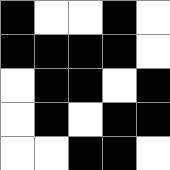[["black", "white", "white", "black", "white"], ["black", "black", "black", "black", "white"], ["white", "black", "black", "white", "black"], ["white", "black", "white", "black", "black"], ["white", "white", "black", "black", "white"]]